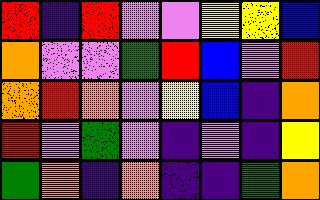[["red", "indigo", "red", "violet", "violet", "yellow", "yellow", "blue"], ["orange", "violet", "violet", "green", "red", "blue", "violet", "red"], ["orange", "red", "orange", "violet", "yellow", "blue", "indigo", "orange"], ["red", "violet", "green", "violet", "indigo", "violet", "indigo", "yellow"], ["green", "orange", "indigo", "orange", "indigo", "indigo", "green", "orange"]]